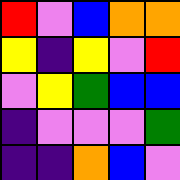[["red", "violet", "blue", "orange", "orange"], ["yellow", "indigo", "yellow", "violet", "red"], ["violet", "yellow", "green", "blue", "blue"], ["indigo", "violet", "violet", "violet", "green"], ["indigo", "indigo", "orange", "blue", "violet"]]